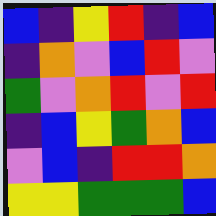[["blue", "indigo", "yellow", "red", "indigo", "blue"], ["indigo", "orange", "violet", "blue", "red", "violet"], ["green", "violet", "orange", "red", "violet", "red"], ["indigo", "blue", "yellow", "green", "orange", "blue"], ["violet", "blue", "indigo", "red", "red", "orange"], ["yellow", "yellow", "green", "green", "green", "blue"]]